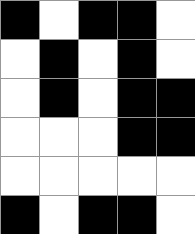[["black", "white", "black", "black", "white"], ["white", "black", "white", "black", "white"], ["white", "black", "white", "black", "black"], ["white", "white", "white", "black", "black"], ["white", "white", "white", "white", "white"], ["black", "white", "black", "black", "white"]]